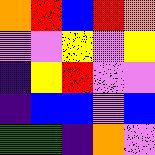[["orange", "red", "blue", "red", "orange"], ["violet", "violet", "yellow", "violet", "yellow"], ["indigo", "yellow", "red", "violet", "violet"], ["indigo", "blue", "blue", "violet", "blue"], ["green", "green", "indigo", "orange", "violet"]]